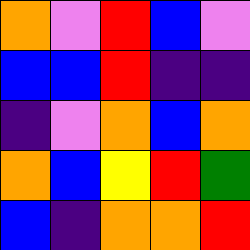[["orange", "violet", "red", "blue", "violet"], ["blue", "blue", "red", "indigo", "indigo"], ["indigo", "violet", "orange", "blue", "orange"], ["orange", "blue", "yellow", "red", "green"], ["blue", "indigo", "orange", "orange", "red"]]